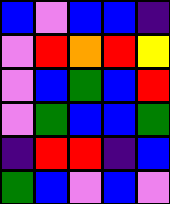[["blue", "violet", "blue", "blue", "indigo"], ["violet", "red", "orange", "red", "yellow"], ["violet", "blue", "green", "blue", "red"], ["violet", "green", "blue", "blue", "green"], ["indigo", "red", "red", "indigo", "blue"], ["green", "blue", "violet", "blue", "violet"]]